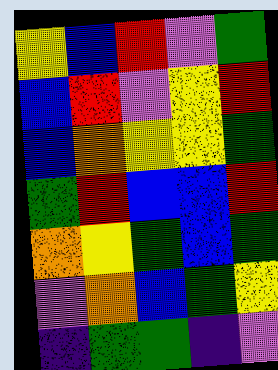[["yellow", "blue", "red", "violet", "green"], ["blue", "red", "violet", "yellow", "red"], ["blue", "orange", "yellow", "yellow", "green"], ["green", "red", "blue", "blue", "red"], ["orange", "yellow", "green", "blue", "green"], ["violet", "orange", "blue", "green", "yellow"], ["indigo", "green", "green", "indigo", "violet"]]